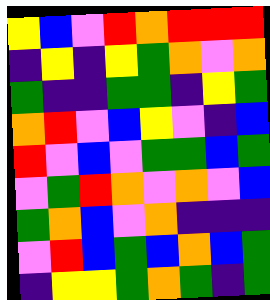[["yellow", "blue", "violet", "red", "orange", "red", "red", "red"], ["indigo", "yellow", "indigo", "yellow", "green", "orange", "violet", "orange"], ["green", "indigo", "indigo", "green", "green", "indigo", "yellow", "green"], ["orange", "red", "violet", "blue", "yellow", "violet", "indigo", "blue"], ["red", "violet", "blue", "violet", "green", "green", "blue", "green"], ["violet", "green", "red", "orange", "violet", "orange", "violet", "blue"], ["green", "orange", "blue", "violet", "orange", "indigo", "indigo", "indigo"], ["violet", "red", "blue", "green", "blue", "orange", "blue", "green"], ["indigo", "yellow", "yellow", "green", "orange", "green", "indigo", "green"]]